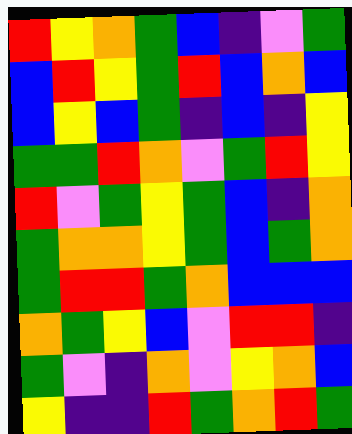[["red", "yellow", "orange", "green", "blue", "indigo", "violet", "green"], ["blue", "red", "yellow", "green", "red", "blue", "orange", "blue"], ["blue", "yellow", "blue", "green", "indigo", "blue", "indigo", "yellow"], ["green", "green", "red", "orange", "violet", "green", "red", "yellow"], ["red", "violet", "green", "yellow", "green", "blue", "indigo", "orange"], ["green", "orange", "orange", "yellow", "green", "blue", "green", "orange"], ["green", "red", "red", "green", "orange", "blue", "blue", "blue"], ["orange", "green", "yellow", "blue", "violet", "red", "red", "indigo"], ["green", "violet", "indigo", "orange", "violet", "yellow", "orange", "blue"], ["yellow", "indigo", "indigo", "red", "green", "orange", "red", "green"]]